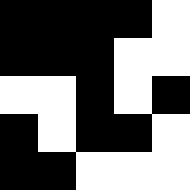[["black", "black", "black", "black", "white"], ["black", "black", "black", "white", "white"], ["white", "white", "black", "white", "black"], ["black", "white", "black", "black", "white"], ["black", "black", "white", "white", "white"]]